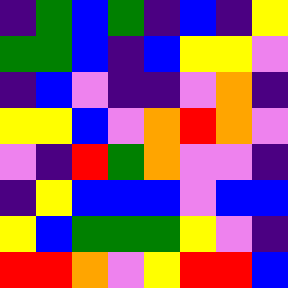[["indigo", "green", "blue", "green", "indigo", "blue", "indigo", "yellow"], ["green", "green", "blue", "indigo", "blue", "yellow", "yellow", "violet"], ["indigo", "blue", "violet", "indigo", "indigo", "violet", "orange", "indigo"], ["yellow", "yellow", "blue", "violet", "orange", "red", "orange", "violet"], ["violet", "indigo", "red", "green", "orange", "violet", "violet", "indigo"], ["indigo", "yellow", "blue", "blue", "blue", "violet", "blue", "blue"], ["yellow", "blue", "green", "green", "green", "yellow", "violet", "indigo"], ["red", "red", "orange", "violet", "yellow", "red", "red", "blue"]]